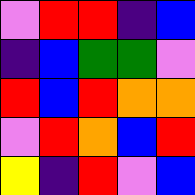[["violet", "red", "red", "indigo", "blue"], ["indigo", "blue", "green", "green", "violet"], ["red", "blue", "red", "orange", "orange"], ["violet", "red", "orange", "blue", "red"], ["yellow", "indigo", "red", "violet", "blue"]]